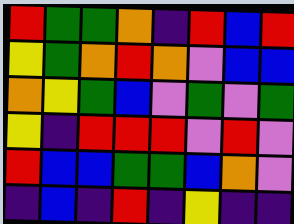[["red", "green", "green", "orange", "indigo", "red", "blue", "red"], ["yellow", "green", "orange", "red", "orange", "violet", "blue", "blue"], ["orange", "yellow", "green", "blue", "violet", "green", "violet", "green"], ["yellow", "indigo", "red", "red", "red", "violet", "red", "violet"], ["red", "blue", "blue", "green", "green", "blue", "orange", "violet"], ["indigo", "blue", "indigo", "red", "indigo", "yellow", "indigo", "indigo"]]